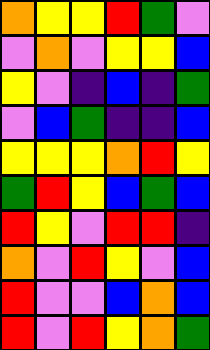[["orange", "yellow", "yellow", "red", "green", "violet"], ["violet", "orange", "violet", "yellow", "yellow", "blue"], ["yellow", "violet", "indigo", "blue", "indigo", "green"], ["violet", "blue", "green", "indigo", "indigo", "blue"], ["yellow", "yellow", "yellow", "orange", "red", "yellow"], ["green", "red", "yellow", "blue", "green", "blue"], ["red", "yellow", "violet", "red", "red", "indigo"], ["orange", "violet", "red", "yellow", "violet", "blue"], ["red", "violet", "violet", "blue", "orange", "blue"], ["red", "violet", "red", "yellow", "orange", "green"]]